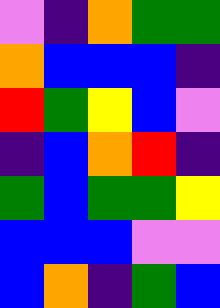[["violet", "indigo", "orange", "green", "green"], ["orange", "blue", "blue", "blue", "indigo"], ["red", "green", "yellow", "blue", "violet"], ["indigo", "blue", "orange", "red", "indigo"], ["green", "blue", "green", "green", "yellow"], ["blue", "blue", "blue", "violet", "violet"], ["blue", "orange", "indigo", "green", "blue"]]